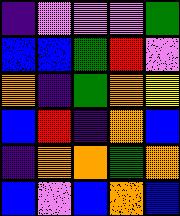[["indigo", "violet", "violet", "violet", "green"], ["blue", "blue", "green", "red", "violet"], ["orange", "indigo", "green", "orange", "yellow"], ["blue", "red", "indigo", "orange", "blue"], ["indigo", "orange", "orange", "green", "orange"], ["blue", "violet", "blue", "orange", "blue"]]